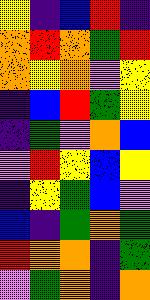[["yellow", "indigo", "blue", "red", "indigo"], ["orange", "red", "orange", "green", "red"], ["orange", "yellow", "orange", "violet", "yellow"], ["indigo", "blue", "red", "green", "yellow"], ["indigo", "green", "violet", "orange", "blue"], ["violet", "red", "yellow", "blue", "yellow"], ["indigo", "yellow", "green", "blue", "violet"], ["blue", "indigo", "green", "orange", "green"], ["red", "orange", "orange", "indigo", "green"], ["violet", "green", "orange", "indigo", "orange"]]